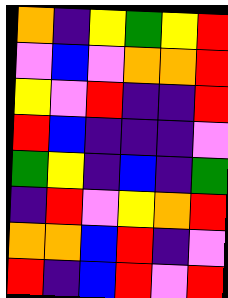[["orange", "indigo", "yellow", "green", "yellow", "red"], ["violet", "blue", "violet", "orange", "orange", "red"], ["yellow", "violet", "red", "indigo", "indigo", "red"], ["red", "blue", "indigo", "indigo", "indigo", "violet"], ["green", "yellow", "indigo", "blue", "indigo", "green"], ["indigo", "red", "violet", "yellow", "orange", "red"], ["orange", "orange", "blue", "red", "indigo", "violet"], ["red", "indigo", "blue", "red", "violet", "red"]]